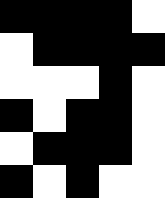[["black", "black", "black", "black", "white"], ["white", "black", "black", "black", "black"], ["white", "white", "white", "black", "white"], ["black", "white", "black", "black", "white"], ["white", "black", "black", "black", "white"], ["black", "white", "black", "white", "white"]]